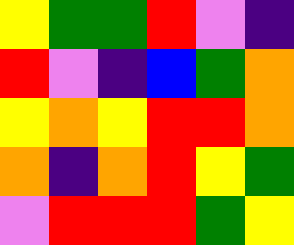[["yellow", "green", "green", "red", "violet", "indigo"], ["red", "violet", "indigo", "blue", "green", "orange"], ["yellow", "orange", "yellow", "red", "red", "orange"], ["orange", "indigo", "orange", "red", "yellow", "green"], ["violet", "red", "red", "red", "green", "yellow"]]